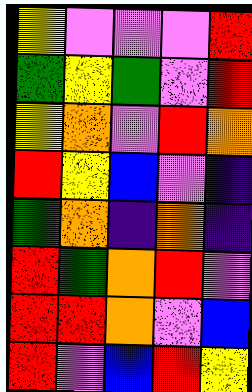[["yellow", "violet", "violet", "violet", "red"], ["green", "yellow", "green", "violet", "red"], ["yellow", "orange", "violet", "red", "orange"], ["red", "yellow", "blue", "violet", "indigo"], ["green", "orange", "indigo", "orange", "indigo"], ["red", "green", "orange", "red", "violet"], ["red", "red", "orange", "violet", "blue"], ["red", "violet", "blue", "red", "yellow"]]